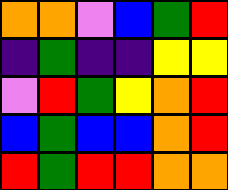[["orange", "orange", "violet", "blue", "green", "red"], ["indigo", "green", "indigo", "indigo", "yellow", "yellow"], ["violet", "red", "green", "yellow", "orange", "red"], ["blue", "green", "blue", "blue", "orange", "red"], ["red", "green", "red", "red", "orange", "orange"]]